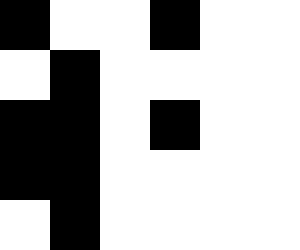[["black", "white", "white", "black", "white", "white"], ["white", "black", "white", "white", "white", "white"], ["black", "black", "white", "black", "white", "white"], ["black", "black", "white", "white", "white", "white"], ["white", "black", "white", "white", "white", "white"]]